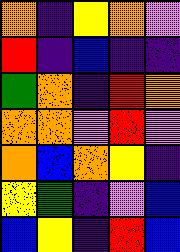[["orange", "indigo", "yellow", "orange", "violet"], ["red", "indigo", "blue", "indigo", "indigo"], ["green", "orange", "indigo", "red", "orange"], ["orange", "orange", "violet", "red", "violet"], ["orange", "blue", "orange", "yellow", "indigo"], ["yellow", "green", "indigo", "violet", "blue"], ["blue", "yellow", "indigo", "red", "blue"]]